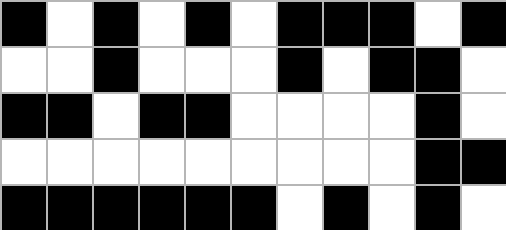[["black", "white", "black", "white", "black", "white", "black", "black", "black", "white", "black"], ["white", "white", "black", "white", "white", "white", "black", "white", "black", "black", "white"], ["black", "black", "white", "black", "black", "white", "white", "white", "white", "black", "white"], ["white", "white", "white", "white", "white", "white", "white", "white", "white", "black", "black"], ["black", "black", "black", "black", "black", "black", "white", "black", "white", "black", "white"]]